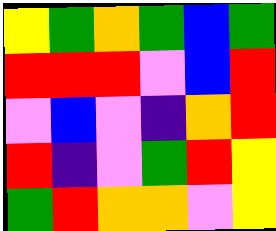[["yellow", "green", "orange", "green", "blue", "green"], ["red", "red", "red", "violet", "blue", "red"], ["violet", "blue", "violet", "indigo", "orange", "red"], ["red", "indigo", "violet", "green", "red", "yellow"], ["green", "red", "orange", "orange", "violet", "yellow"]]